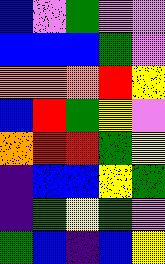[["blue", "violet", "green", "violet", "violet"], ["blue", "blue", "blue", "green", "violet"], ["orange", "orange", "orange", "red", "yellow"], ["blue", "red", "green", "yellow", "violet"], ["orange", "red", "red", "green", "yellow"], ["indigo", "blue", "blue", "yellow", "green"], ["indigo", "green", "yellow", "green", "violet"], ["green", "blue", "indigo", "blue", "yellow"]]